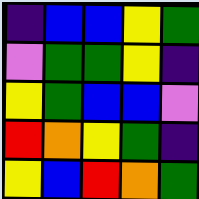[["indigo", "blue", "blue", "yellow", "green"], ["violet", "green", "green", "yellow", "indigo"], ["yellow", "green", "blue", "blue", "violet"], ["red", "orange", "yellow", "green", "indigo"], ["yellow", "blue", "red", "orange", "green"]]